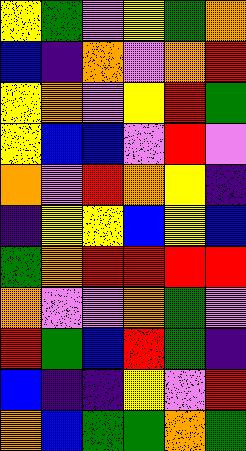[["yellow", "green", "violet", "yellow", "green", "orange"], ["blue", "indigo", "orange", "violet", "orange", "red"], ["yellow", "orange", "violet", "yellow", "red", "green"], ["yellow", "blue", "blue", "violet", "red", "violet"], ["orange", "violet", "red", "orange", "yellow", "indigo"], ["indigo", "yellow", "yellow", "blue", "yellow", "blue"], ["green", "orange", "red", "red", "red", "red"], ["orange", "violet", "violet", "orange", "green", "violet"], ["red", "green", "blue", "red", "green", "indigo"], ["blue", "indigo", "indigo", "yellow", "violet", "red"], ["orange", "blue", "green", "green", "orange", "green"]]